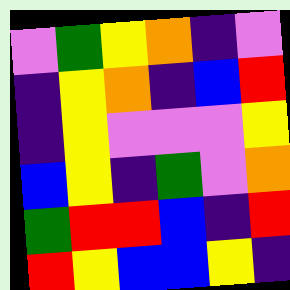[["violet", "green", "yellow", "orange", "indigo", "violet"], ["indigo", "yellow", "orange", "indigo", "blue", "red"], ["indigo", "yellow", "violet", "violet", "violet", "yellow"], ["blue", "yellow", "indigo", "green", "violet", "orange"], ["green", "red", "red", "blue", "indigo", "red"], ["red", "yellow", "blue", "blue", "yellow", "indigo"]]